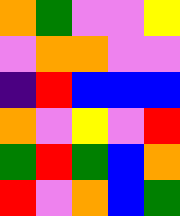[["orange", "green", "violet", "violet", "yellow"], ["violet", "orange", "orange", "violet", "violet"], ["indigo", "red", "blue", "blue", "blue"], ["orange", "violet", "yellow", "violet", "red"], ["green", "red", "green", "blue", "orange"], ["red", "violet", "orange", "blue", "green"]]